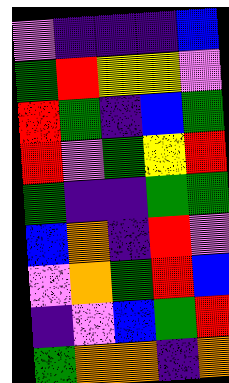[["violet", "indigo", "indigo", "indigo", "blue"], ["green", "red", "yellow", "yellow", "violet"], ["red", "green", "indigo", "blue", "green"], ["red", "violet", "green", "yellow", "red"], ["green", "indigo", "indigo", "green", "green"], ["blue", "orange", "indigo", "red", "violet"], ["violet", "orange", "green", "red", "blue"], ["indigo", "violet", "blue", "green", "red"], ["green", "orange", "orange", "indigo", "orange"]]